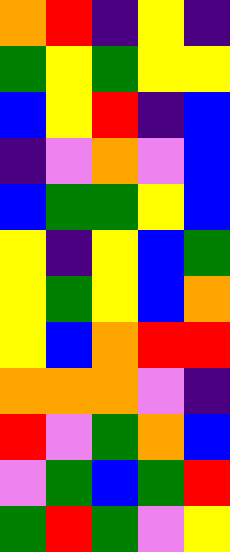[["orange", "red", "indigo", "yellow", "indigo"], ["green", "yellow", "green", "yellow", "yellow"], ["blue", "yellow", "red", "indigo", "blue"], ["indigo", "violet", "orange", "violet", "blue"], ["blue", "green", "green", "yellow", "blue"], ["yellow", "indigo", "yellow", "blue", "green"], ["yellow", "green", "yellow", "blue", "orange"], ["yellow", "blue", "orange", "red", "red"], ["orange", "orange", "orange", "violet", "indigo"], ["red", "violet", "green", "orange", "blue"], ["violet", "green", "blue", "green", "red"], ["green", "red", "green", "violet", "yellow"]]